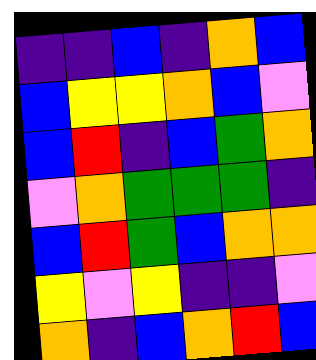[["indigo", "indigo", "blue", "indigo", "orange", "blue"], ["blue", "yellow", "yellow", "orange", "blue", "violet"], ["blue", "red", "indigo", "blue", "green", "orange"], ["violet", "orange", "green", "green", "green", "indigo"], ["blue", "red", "green", "blue", "orange", "orange"], ["yellow", "violet", "yellow", "indigo", "indigo", "violet"], ["orange", "indigo", "blue", "orange", "red", "blue"]]